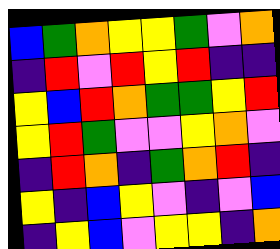[["blue", "green", "orange", "yellow", "yellow", "green", "violet", "orange"], ["indigo", "red", "violet", "red", "yellow", "red", "indigo", "indigo"], ["yellow", "blue", "red", "orange", "green", "green", "yellow", "red"], ["yellow", "red", "green", "violet", "violet", "yellow", "orange", "violet"], ["indigo", "red", "orange", "indigo", "green", "orange", "red", "indigo"], ["yellow", "indigo", "blue", "yellow", "violet", "indigo", "violet", "blue"], ["indigo", "yellow", "blue", "violet", "yellow", "yellow", "indigo", "orange"]]